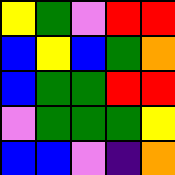[["yellow", "green", "violet", "red", "red"], ["blue", "yellow", "blue", "green", "orange"], ["blue", "green", "green", "red", "red"], ["violet", "green", "green", "green", "yellow"], ["blue", "blue", "violet", "indigo", "orange"]]